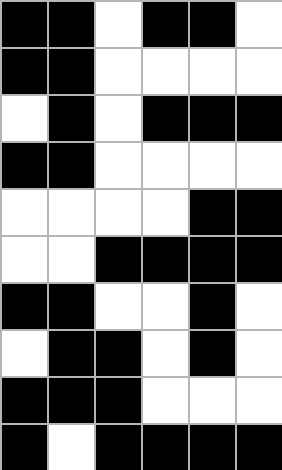[["black", "black", "white", "black", "black", "white"], ["black", "black", "white", "white", "white", "white"], ["white", "black", "white", "black", "black", "black"], ["black", "black", "white", "white", "white", "white"], ["white", "white", "white", "white", "black", "black"], ["white", "white", "black", "black", "black", "black"], ["black", "black", "white", "white", "black", "white"], ["white", "black", "black", "white", "black", "white"], ["black", "black", "black", "white", "white", "white"], ["black", "white", "black", "black", "black", "black"]]